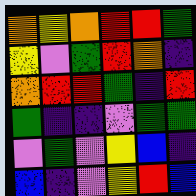[["orange", "yellow", "orange", "red", "red", "green"], ["yellow", "violet", "green", "red", "orange", "indigo"], ["orange", "red", "red", "green", "indigo", "red"], ["green", "indigo", "indigo", "violet", "green", "green"], ["violet", "green", "violet", "yellow", "blue", "indigo"], ["blue", "indigo", "violet", "yellow", "red", "blue"]]